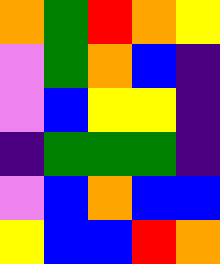[["orange", "green", "red", "orange", "yellow"], ["violet", "green", "orange", "blue", "indigo"], ["violet", "blue", "yellow", "yellow", "indigo"], ["indigo", "green", "green", "green", "indigo"], ["violet", "blue", "orange", "blue", "blue"], ["yellow", "blue", "blue", "red", "orange"]]